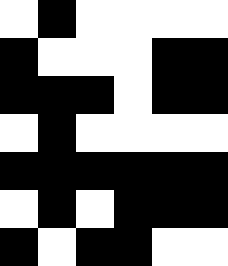[["white", "black", "white", "white", "white", "white"], ["black", "white", "white", "white", "black", "black"], ["black", "black", "black", "white", "black", "black"], ["white", "black", "white", "white", "white", "white"], ["black", "black", "black", "black", "black", "black"], ["white", "black", "white", "black", "black", "black"], ["black", "white", "black", "black", "white", "white"]]